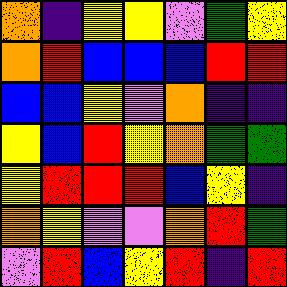[["orange", "indigo", "yellow", "yellow", "violet", "green", "yellow"], ["orange", "red", "blue", "blue", "blue", "red", "red"], ["blue", "blue", "yellow", "violet", "orange", "indigo", "indigo"], ["yellow", "blue", "red", "yellow", "orange", "green", "green"], ["yellow", "red", "red", "red", "blue", "yellow", "indigo"], ["orange", "yellow", "violet", "violet", "orange", "red", "green"], ["violet", "red", "blue", "yellow", "red", "indigo", "red"]]